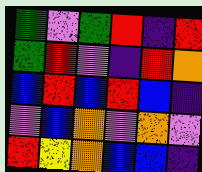[["green", "violet", "green", "red", "indigo", "red"], ["green", "red", "violet", "indigo", "red", "orange"], ["blue", "red", "blue", "red", "blue", "indigo"], ["violet", "blue", "orange", "violet", "orange", "violet"], ["red", "yellow", "orange", "blue", "blue", "indigo"]]